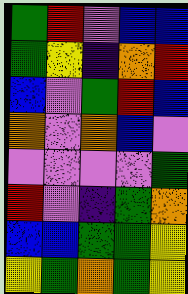[["green", "red", "violet", "blue", "blue"], ["green", "yellow", "indigo", "orange", "red"], ["blue", "violet", "green", "red", "blue"], ["orange", "violet", "orange", "blue", "violet"], ["violet", "violet", "violet", "violet", "green"], ["red", "violet", "indigo", "green", "orange"], ["blue", "blue", "green", "green", "yellow"], ["yellow", "green", "orange", "green", "yellow"]]